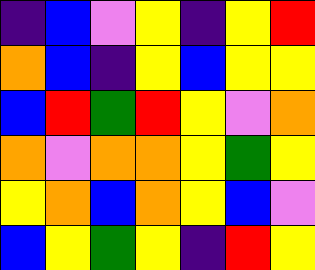[["indigo", "blue", "violet", "yellow", "indigo", "yellow", "red"], ["orange", "blue", "indigo", "yellow", "blue", "yellow", "yellow"], ["blue", "red", "green", "red", "yellow", "violet", "orange"], ["orange", "violet", "orange", "orange", "yellow", "green", "yellow"], ["yellow", "orange", "blue", "orange", "yellow", "blue", "violet"], ["blue", "yellow", "green", "yellow", "indigo", "red", "yellow"]]